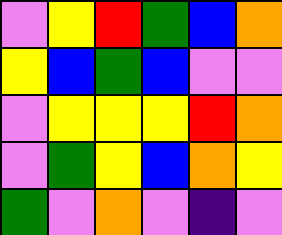[["violet", "yellow", "red", "green", "blue", "orange"], ["yellow", "blue", "green", "blue", "violet", "violet"], ["violet", "yellow", "yellow", "yellow", "red", "orange"], ["violet", "green", "yellow", "blue", "orange", "yellow"], ["green", "violet", "orange", "violet", "indigo", "violet"]]